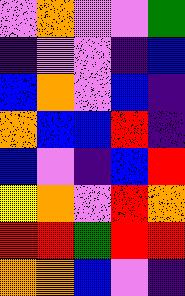[["violet", "orange", "violet", "violet", "green"], ["indigo", "violet", "violet", "indigo", "blue"], ["blue", "orange", "violet", "blue", "indigo"], ["orange", "blue", "blue", "red", "indigo"], ["blue", "violet", "indigo", "blue", "red"], ["yellow", "orange", "violet", "red", "orange"], ["red", "red", "green", "red", "red"], ["orange", "orange", "blue", "violet", "indigo"]]